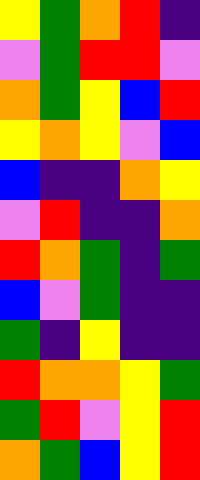[["yellow", "green", "orange", "red", "indigo"], ["violet", "green", "red", "red", "violet"], ["orange", "green", "yellow", "blue", "red"], ["yellow", "orange", "yellow", "violet", "blue"], ["blue", "indigo", "indigo", "orange", "yellow"], ["violet", "red", "indigo", "indigo", "orange"], ["red", "orange", "green", "indigo", "green"], ["blue", "violet", "green", "indigo", "indigo"], ["green", "indigo", "yellow", "indigo", "indigo"], ["red", "orange", "orange", "yellow", "green"], ["green", "red", "violet", "yellow", "red"], ["orange", "green", "blue", "yellow", "red"]]